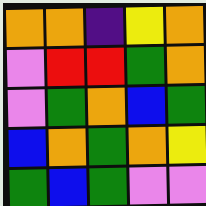[["orange", "orange", "indigo", "yellow", "orange"], ["violet", "red", "red", "green", "orange"], ["violet", "green", "orange", "blue", "green"], ["blue", "orange", "green", "orange", "yellow"], ["green", "blue", "green", "violet", "violet"]]